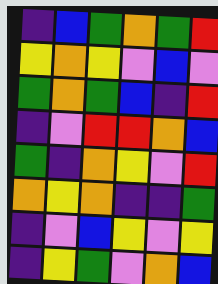[["indigo", "blue", "green", "orange", "green", "red"], ["yellow", "orange", "yellow", "violet", "blue", "violet"], ["green", "orange", "green", "blue", "indigo", "red"], ["indigo", "violet", "red", "red", "orange", "blue"], ["green", "indigo", "orange", "yellow", "violet", "red"], ["orange", "yellow", "orange", "indigo", "indigo", "green"], ["indigo", "violet", "blue", "yellow", "violet", "yellow"], ["indigo", "yellow", "green", "violet", "orange", "blue"]]